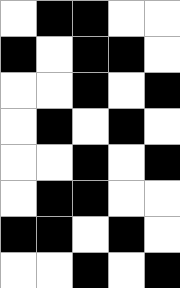[["white", "black", "black", "white", "white"], ["black", "white", "black", "black", "white"], ["white", "white", "black", "white", "black"], ["white", "black", "white", "black", "white"], ["white", "white", "black", "white", "black"], ["white", "black", "black", "white", "white"], ["black", "black", "white", "black", "white"], ["white", "white", "black", "white", "black"]]